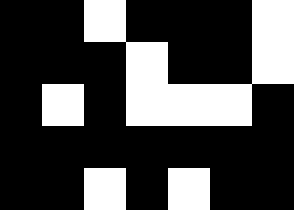[["black", "black", "white", "black", "black", "black", "white"], ["black", "black", "black", "white", "black", "black", "white"], ["black", "white", "black", "white", "white", "white", "black"], ["black", "black", "black", "black", "black", "black", "black"], ["black", "black", "white", "black", "white", "black", "black"]]